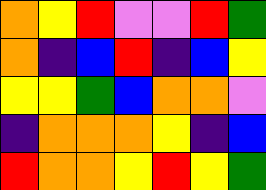[["orange", "yellow", "red", "violet", "violet", "red", "green"], ["orange", "indigo", "blue", "red", "indigo", "blue", "yellow"], ["yellow", "yellow", "green", "blue", "orange", "orange", "violet"], ["indigo", "orange", "orange", "orange", "yellow", "indigo", "blue"], ["red", "orange", "orange", "yellow", "red", "yellow", "green"]]